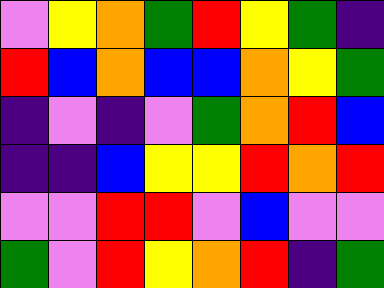[["violet", "yellow", "orange", "green", "red", "yellow", "green", "indigo"], ["red", "blue", "orange", "blue", "blue", "orange", "yellow", "green"], ["indigo", "violet", "indigo", "violet", "green", "orange", "red", "blue"], ["indigo", "indigo", "blue", "yellow", "yellow", "red", "orange", "red"], ["violet", "violet", "red", "red", "violet", "blue", "violet", "violet"], ["green", "violet", "red", "yellow", "orange", "red", "indigo", "green"]]